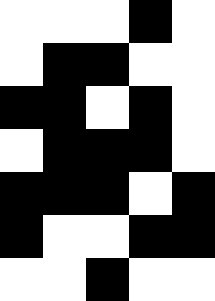[["white", "white", "white", "black", "white"], ["white", "black", "black", "white", "white"], ["black", "black", "white", "black", "white"], ["white", "black", "black", "black", "white"], ["black", "black", "black", "white", "black"], ["black", "white", "white", "black", "black"], ["white", "white", "black", "white", "white"]]